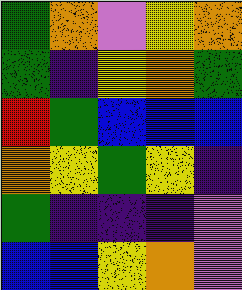[["green", "orange", "violet", "yellow", "orange"], ["green", "indigo", "yellow", "orange", "green"], ["red", "green", "blue", "blue", "blue"], ["orange", "yellow", "green", "yellow", "indigo"], ["green", "indigo", "indigo", "indigo", "violet"], ["blue", "blue", "yellow", "orange", "violet"]]